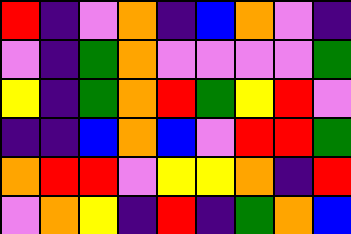[["red", "indigo", "violet", "orange", "indigo", "blue", "orange", "violet", "indigo"], ["violet", "indigo", "green", "orange", "violet", "violet", "violet", "violet", "green"], ["yellow", "indigo", "green", "orange", "red", "green", "yellow", "red", "violet"], ["indigo", "indigo", "blue", "orange", "blue", "violet", "red", "red", "green"], ["orange", "red", "red", "violet", "yellow", "yellow", "orange", "indigo", "red"], ["violet", "orange", "yellow", "indigo", "red", "indigo", "green", "orange", "blue"]]